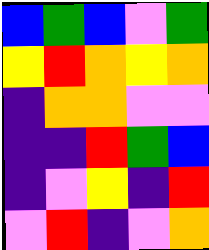[["blue", "green", "blue", "violet", "green"], ["yellow", "red", "orange", "yellow", "orange"], ["indigo", "orange", "orange", "violet", "violet"], ["indigo", "indigo", "red", "green", "blue"], ["indigo", "violet", "yellow", "indigo", "red"], ["violet", "red", "indigo", "violet", "orange"]]